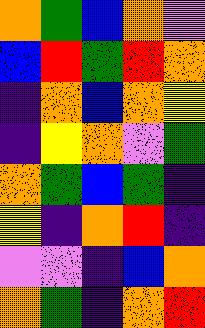[["orange", "green", "blue", "orange", "violet"], ["blue", "red", "green", "red", "orange"], ["indigo", "orange", "blue", "orange", "yellow"], ["indigo", "yellow", "orange", "violet", "green"], ["orange", "green", "blue", "green", "indigo"], ["yellow", "indigo", "orange", "red", "indigo"], ["violet", "violet", "indigo", "blue", "orange"], ["orange", "green", "indigo", "orange", "red"]]